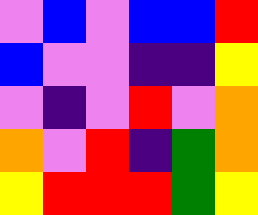[["violet", "blue", "violet", "blue", "blue", "red"], ["blue", "violet", "violet", "indigo", "indigo", "yellow"], ["violet", "indigo", "violet", "red", "violet", "orange"], ["orange", "violet", "red", "indigo", "green", "orange"], ["yellow", "red", "red", "red", "green", "yellow"]]